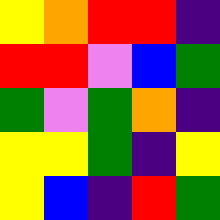[["yellow", "orange", "red", "red", "indigo"], ["red", "red", "violet", "blue", "green"], ["green", "violet", "green", "orange", "indigo"], ["yellow", "yellow", "green", "indigo", "yellow"], ["yellow", "blue", "indigo", "red", "green"]]